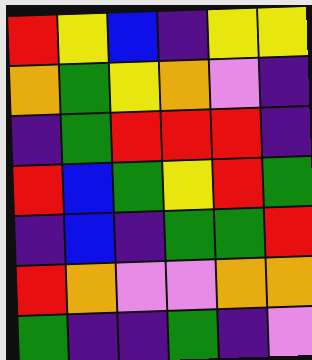[["red", "yellow", "blue", "indigo", "yellow", "yellow"], ["orange", "green", "yellow", "orange", "violet", "indigo"], ["indigo", "green", "red", "red", "red", "indigo"], ["red", "blue", "green", "yellow", "red", "green"], ["indigo", "blue", "indigo", "green", "green", "red"], ["red", "orange", "violet", "violet", "orange", "orange"], ["green", "indigo", "indigo", "green", "indigo", "violet"]]